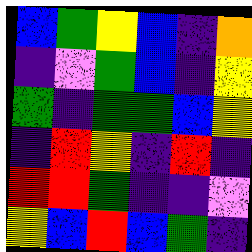[["blue", "green", "yellow", "blue", "indigo", "orange"], ["indigo", "violet", "green", "blue", "indigo", "yellow"], ["green", "indigo", "green", "green", "blue", "yellow"], ["indigo", "red", "yellow", "indigo", "red", "indigo"], ["red", "red", "green", "indigo", "indigo", "violet"], ["yellow", "blue", "red", "blue", "green", "indigo"]]